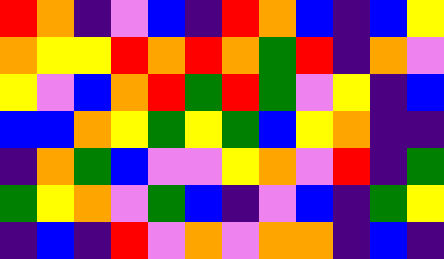[["red", "orange", "indigo", "violet", "blue", "indigo", "red", "orange", "blue", "indigo", "blue", "yellow"], ["orange", "yellow", "yellow", "red", "orange", "red", "orange", "green", "red", "indigo", "orange", "violet"], ["yellow", "violet", "blue", "orange", "red", "green", "red", "green", "violet", "yellow", "indigo", "blue"], ["blue", "blue", "orange", "yellow", "green", "yellow", "green", "blue", "yellow", "orange", "indigo", "indigo"], ["indigo", "orange", "green", "blue", "violet", "violet", "yellow", "orange", "violet", "red", "indigo", "green"], ["green", "yellow", "orange", "violet", "green", "blue", "indigo", "violet", "blue", "indigo", "green", "yellow"], ["indigo", "blue", "indigo", "red", "violet", "orange", "violet", "orange", "orange", "indigo", "blue", "indigo"]]